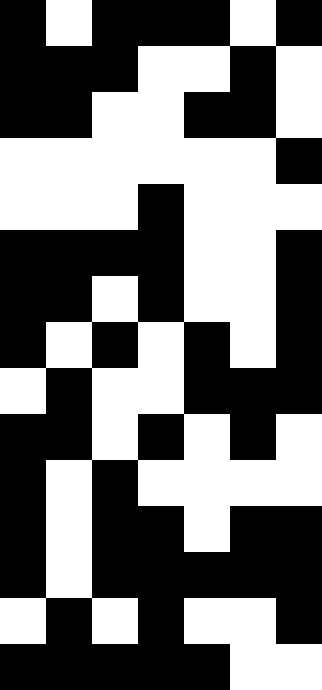[["black", "white", "black", "black", "black", "white", "black"], ["black", "black", "black", "white", "white", "black", "white"], ["black", "black", "white", "white", "black", "black", "white"], ["white", "white", "white", "white", "white", "white", "black"], ["white", "white", "white", "black", "white", "white", "white"], ["black", "black", "black", "black", "white", "white", "black"], ["black", "black", "white", "black", "white", "white", "black"], ["black", "white", "black", "white", "black", "white", "black"], ["white", "black", "white", "white", "black", "black", "black"], ["black", "black", "white", "black", "white", "black", "white"], ["black", "white", "black", "white", "white", "white", "white"], ["black", "white", "black", "black", "white", "black", "black"], ["black", "white", "black", "black", "black", "black", "black"], ["white", "black", "white", "black", "white", "white", "black"], ["black", "black", "black", "black", "black", "white", "white"]]